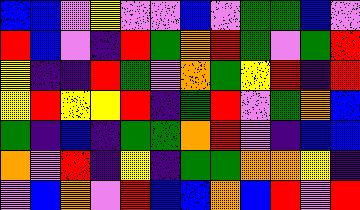[["blue", "blue", "violet", "yellow", "violet", "violet", "blue", "violet", "green", "green", "blue", "violet"], ["red", "blue", "violet", "indigo", "red", "green", "orange", "red", "green", "violet", "green", "red"], ["yellow", "indigo", "indigo", "red", "green", "violet", "orange", "green", "yellow", "red", "indigo", "red"], ["yellow", "red", "yellow", "yellow", "red", "indigo", "green", "red", "violet", "green", "orange", "blue"], ["green", "indigo", "blue", "indigo", "green", "green", "orange", "red", "violet", "indigo", "blue", "blue"], ["orange", "violet", "red", "indigo", "yellow", "indigo", "green", "green", "orange", "orange", "yellow", "indigo"], ["violet", "blue", "orange", "violet", "red", "blue", "blue", "orange", "blue", "red", "violet", "red"]]